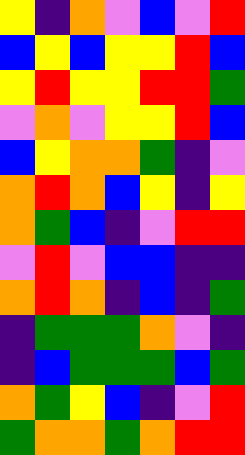[["yellow", "indigo", "orange", "violet", "blue", "violet", "red"], ["blue", "yellow", "blue", "yellow", "yellow", "red", "blue"], ["yellow", "red", "yellow", "yellow", "red", "red", "green"], ["violet", "orange", "violet", "yellow", "yellow", "red", "blue"], ["blue", "yellow", "orange", "orange", "green", "indigo", "violet"], ["orange", "red", "orange", "blue", "yellow", "indigo", "yellow"], ["orange", "green", "blue", "indigo", "violet", "red", "red"], ["violet", "red", "violet", "blue", "blue", "indigo", "indigo"], ["orange", "red", "orange", "indigo", "blue", "indigo", "green"], ["indigo", "green", "green", "green", "orange", "violet", "indigo"], ["indigo", "blue", "green", "green", "green", "blue", "green"], ["orange", "green", "yellow", "blue", "indigo", "violet", "red"], ["green", "orange", "orange", "green", "orange", "red", "red"]]